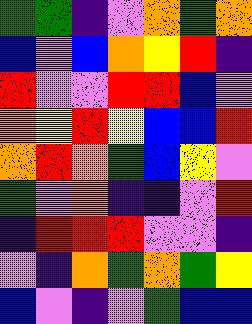[["green", "green", "indigo", "violet", "orange", "green", "orange"], ["blue", "violet", "blue", "orange", "yellow", "red", "indigo"], ["red", "violet", "violet", "red", "red", "blue", "violet"], ["orange", "yellow", "red", "yellow", "blue", "blue", "red"], ["orange", "red", "orange", "green", "blue", "yellow", "violet"], ["green", "violet", "orange", "indigo", "indigo", "violet", "red"], ["indigo", "red", "red", "red", "violet", "violet", "indigo"], ["violet", "indigo", "orange", "green", "orange", "green", "yellow"], ["blue", "violet", "indigo", "violet", "green", "blue", "blue"]]